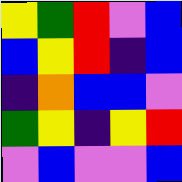[["yellow", "green", "red", "violet", "blue"], ["blue", "yellow", "red", "indigo", "blue"], ["indigo", "orange", "blue", "blue", "violet"], ["green", "yellow", "indigo", "yellow", "red"], ["violet", "blue", "violet", "violet", "blue"]]